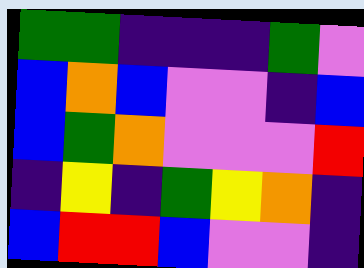[["green", "green", "indigo", "indigo", "indigo", "green", "violet"], ["blue", "orange", "blue", "violet", "violet", "indigo", "blue"], ["blue", "green", "orange", "violet", "violet", "violet", "red"], ["indigo", "yellow", "indigo", "green", "yellow", "orange", "indigo"], ["blue", "red", "red", "blue", "violet", "violet", "indigo"]]